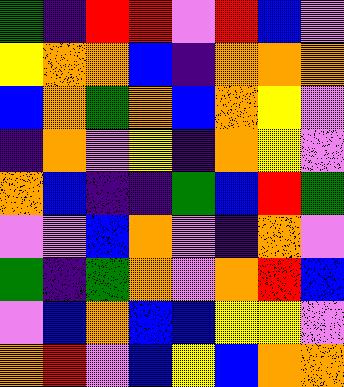[["green", "indigo", "red", "red", "violet", "red", "blue", "violet"], ["yellow", "orange", "orange", "blue", "indigo", "orange", "orange", "orange"], ["blue", "orange", "green", "orange", "blue", "orange", "yellow", "violet"], ["indigo", "orange", "violet", "yellow", "indigo", "orange", "yellow", "violet"], ["orange", "blue", "indigo", "indigo", "green", "blue", "red", "green"], ["violet", "violet", "blue", "orange", "violet", "indigo", "orange", "violet"], ["green", "indigo", "green", "orange", "violet", "orange", "red", "blue"], ["violet", "blue", "orange", "blue", "blue", "yellow", "yellow", "violet"], ["orange", "red", "violet", "blue", "yellow", "blue", "orange", "orange"]]